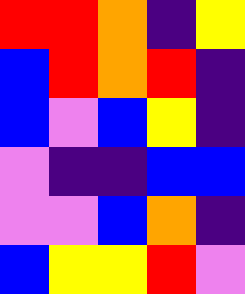[["red", "red", "orange", "indigo", "yellow"], ["blue", "red", "orange", "red", "indigo"], ["blue", "violet", "blue", "yellow", "indigo"], ["violet", "indigo", "indigo", "blue", "blue"], ["violet", "violet", "blue", "orange", "indigo"], ["blue", "yellow", "yellow", "red", "violet"]]